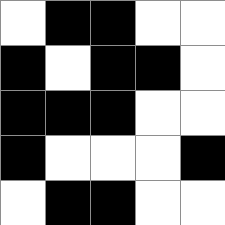[["white", "black", "black", "white", "white"], ["black", "white", "black", "black", "white"], ["black", "black", "black", "white", "white"], ["black", "white", "white", "white", "black"], ["white", "black", "black", "white", "white"]]